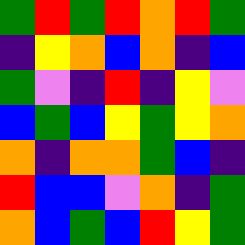[["green", "red", "green", "red", "orange", "red", "green"], ["indigo", "yellow", "orange", "blue", "orange", "indigo", "blue"], ["green", "violet", "indigo", "red", "indigo", "yellow", "violet"], ["blue", "green", "blue", "yellow", "green", "yellow", "orange"], ["orange", "indigo", "orange", "orange", "green", "blue", "indigo"], ["red", "blue", "blue", "violet", "orange", "indigo", "green"], ["orange", "blue", "green", "blue", "red", "yellow", "green"]]